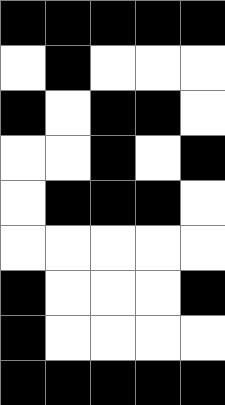[["black", "black", "black", "black", "black"], ["white", "black", "white", "white", "white"], ["black", "white", "black", "black", "white"], ["white", "white", "black", "white", "black"], ["white", "black", "black", "black", "white"], ["white", "white", "white", "white", "white"], ["black", "white", "white", "white", "black"], ["black", "white", "white", "white", "white"], ["black", "black", "black", "black", "black"]]